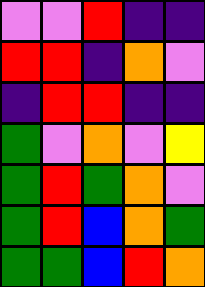[["violet", "violet", "red", "indigo", "indigo"], ["red", "red", "indigo", "orange", "violet"], ["indigo", "red", "red", "indigo", "indigo"], ["green", "violet", "orange", "violet", "yellow"], ["green", "red", "green", "orange", "violet"], ["green", "red", "blue", "orange", "green"], ["green", "green", "blue", "red", "orange"]]